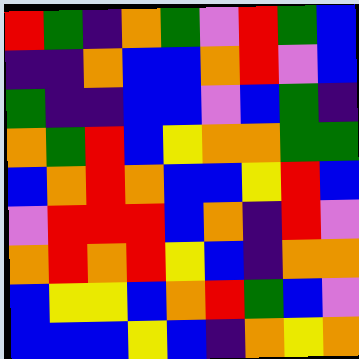[["red", "green", "indigo", "orange", "green", "violet", "red", "green", "blue"], ["indigo", "indigo", "orange", "blue", "blue", "orange", "red", "violet", "blue"], ["green", "indigo", "indigo", "blue", "blue", "violet", "blue", "green", "indigo"], ["orange", "green", "red", "blue", "yellow", "orange", "orange", "green", "green"], ["blue", "orange", "red", "orange", "blue", "blue", "yellow", "red", "blue"], ["violet", "red", "red", "red", "blue", "orange", "indigo", "red", "violet"], ["orange", "red", "orange", "red", "yellow", "blue", "indigo", "orange", "orange"], ["blue", "yellow", "yellow", "blue", "orange", "red", "green", "blue", "violet"], ["blue", "blue", "blue", "yellow", "blue", "indigo", "orange", "yellow", "orange"]]